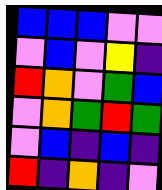[["blue", "blue", "blue", "violet", "violet"], ["violet", "blue", "violet", "yellow", "indigo"], ["red", "orange", "violet", "green", "blue"], ["violet", "orange", "green", "red", "green"], ["violet", "blue", "indigo", "blue", "indigo"], ["red", "indigo", "orange", "indigo", "violet"]]